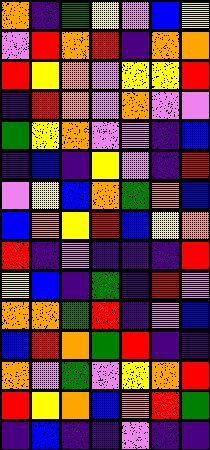[["orange", "indigo", "green", "yellow", "violet", "blue", "yellow"], ["violet", "red", "orange", "red", "indigo", "orange", "orange"], ["red", "yellow", "orange", "violet", "yellow", "yellow", "red"], ["indigo", "red", "orange", "violet", "orange", "violet", "violet"], ["green", "yellow", "orange", "violet", "violet", "indigo", "blue"], ["indigo", "blue", "indigo", "yellow", "violet", "indigo", "red"], ["violet", "yellow", "blue", "orange", "green", "orange", "blue"], ["blue", "orange", "yellow", "red", "blue", "yellow", "orange"], ["red", "indigo", "violet", "indigo", "indigo", "indigo", "red"], ["yellow", "blue", "indigo", "green", "indigo", "red", "violet"], ["orange", "orange", "green", "red", "indigo", "violet", "blue"], ["blue", "red", "orange", "green", "red", "indigo", "indigo"], ["orange", "violet", "green", "violet", "yellow", "orange", "red"], ["red", "yellow", "orange", "blue", "orange", "red", "green"], ["indigo", "blue", "indigo", "indigo", "violet", "indigo", "indigo"]]